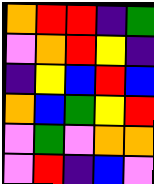[["orange", "red", "red", "indigo", "green"], ["violet", "orange", "red", "yellow", "indigo"], ["indigo", "yellow", "blue", "red", "blue"], ["orange", "blue", "green", "yellow", "red"], ["violet", "green", "violet", "orange", "orange"], ["violet", "red", "indigo", "blue", "violet"]]